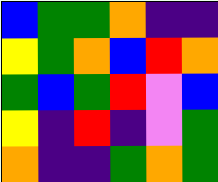[["blue", "green", "green", "orange", "indigo", "indigo"], ["yellow", "green", "orange", "blue", "red", "orange"], ["green", "blue", "green", "red", "violet", "blue"], ["yellow", "indigo", "red", "indigo", "violet", "green"], ["orange", "indigo", "indigo", "green", "orange", "green"]]